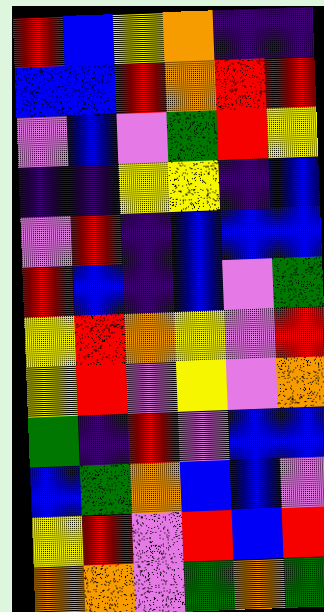[["red", "blue", "yellow", "orange", "indigo", "indigo"], ["blue", "blue", "red", "orange", "red", "red"], ["violet", "blue", "violet", "green", "red", "yellow"], ["indigo", "indigo", "yellow", "yellow", "indigo", "blue"], ["violet", "red", "indigo", "blue", "blue", "blue"], ["red", "blue", "indigo", "blue", "violet", "green"], ["yellow", "red", "orange", "yellow", "violet", "red"], ["yellow", "red", "violet", "yellow", "violet", "orange"], ["green", "indigo", "red", "violet", "blue", "blue"], ["blue", "green", "orange", "blue", "blue", "violet"], ["yellow", "red", "violet", "red", "blue", "red"], ["orange", "orange", "violet", "green", "orange", "green"]]